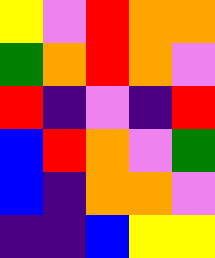[["yellow", "violet", "red", "orange", "orange"], ["green", "orange", "red", "orange", "violet"], ["red", "indigo", "violet", "indigo", "red"], ["blue", "red", "orange", "violet", "green"], ["blue", "indigo", "orange", "orange", "violet"], ["indigo", "indigo", "blue", "yellow", "yellow"]]